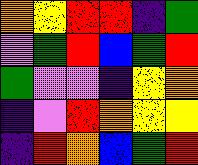[["orange", "yellow", "red", "red", "indigo", "green"], ["violet", "green", "red", "blue", "green", "red"], ["green", "violet", "violet", "indigo", "yellow", "orange"], ["indigo", "violet", "red", "orange", "yellow", "yellow"], ["indigo", "red", "orange", "blue", "green", "red"]]